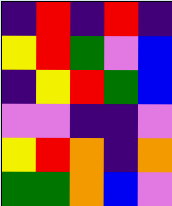[["indigo", "red", "indigo", "red", "indigo"], ["yellow", "red", "green", "violet", "blue"], ["indigo", "yellow", "red", "green", "blue"], ["violet", "violet", "indigo", "indigo", "violet"], ["yellow", "red", "orange", "indigo", "orange"], ["green", "green", "orange", "blue", "violet"]]